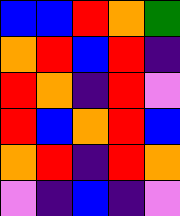[["blue", "blue", "red", "orange", "green"], ["orange", "red", "blue", "red", "indigo"], ["red", "orange", "indigo", "red", "violet"], ["red", "blue", "orange", "red", "blue"], ["orange", "red", "indigo", "red", "orange"], ["violet", "indigo", "blue", "indigo", "violet"]]